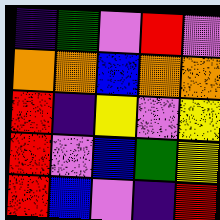[["indigo", "green", "violet", "red", "violet"], ["orange", "orange", "blue", "orange", "orange"], ["red", "indigo", "yellow", "violet", "yellow"], ["red", "violet", "blue", "green", "yellow"], ["red", "blue", "violet", "indigo", "red"]]